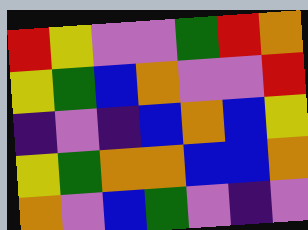[["red", "yellow", "violet", "violet", "green", "red", "orange"], ["yellow", "green", "blue", "orange", "violet", "violet", "red"], ["indigo", "violet", "indigo", "blue", "orange", "blue", "yellow"], ["yellow", "green", "orange", "orange", "blue", "blue", "orange"], ["orange", "violet", "blue", "green", "violet", "indigo", "violet"]]